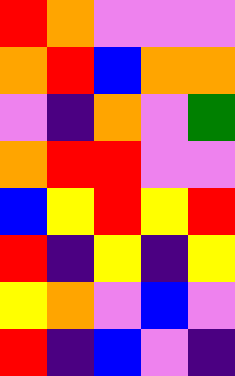[["red", "orange", "violet", "violet", "violet"], ["orange", "red", "blue", "orange", "orange"], ["violet", "indigo", "orange", "violet", "green"], ["orange", "red", "red", "violet", "violet"], ["blue", "yellow", "red", "yellow", "red"], ["red", "indigo", "yellow", "indigo", "yellow"], ["yellow", "orange", "violet", "blue", "violet"], ["red", "indigo", "blue", "violet", "indigo"]]